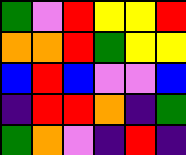[["green", "violet", "red", "yellow", "yellow", "red"], ["orange", "orange", "red", "green", "yellow", "yellow"], ["blue", "red", "blue", "violet", "violet", "blue"], ["indigo", "red", "red", "orange", "indigo", "green"], ["green", "orange", "violet", "indigo", "red", "indigo"]]